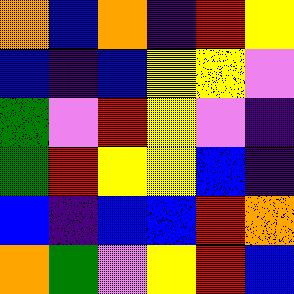[["orange", "blue", "orange", "indigo", "red", "yellow"], ["blue", "indigo", "blue", "yellow", "yellow", "violet"], ["green", "violet", "red", "yellow", "violet", "indigo"], ["green", "red", "yellow", "yellow", "blue", "indigo"], ["blue", "indigo", "blue", "blue", "red", "orange"], ["orange", "green", "violet", "yellow", "red", "blue"]]